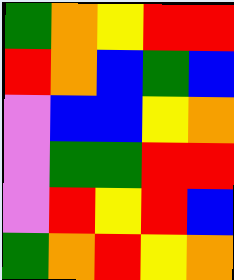[["green", "orange", "yellow", "red", "red"], ["red", "orange", "blue", "green", "blue"], ["violet", "blue", "blue", "yellow", "orange"], ["violet", "green", "green", "red", "red"], ["violet", "red", "yellow", "red", "blue"], ["green", "orange", "red", "yellow", "orange"]]